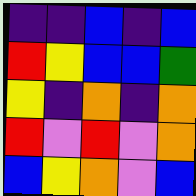[["indigo", "indigo", "blue", "indigo", "blue"], ["red", "yellow", "blue", "blue", "green"], ["yellow", "indigo", "orange", "indigo", "orange"], ["red", "violet", "red", "violet", "orange"], ["blue", "yellow", "orange", "violet", "blue"]]